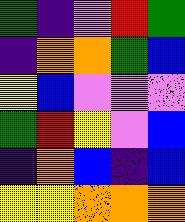[["green", "indigo", "violet", "red", "green"], ["indigo", "orange", "orange", "green", "blue"], ["yellow", "blue", "violet", "violet", "violet"], ["green", "red", "yellow", "violet", "blue"], ["indigo", "orange", "blue", "indigo", "blue"], ["yellow", "yellow", "orange", "orange", "orange"]]